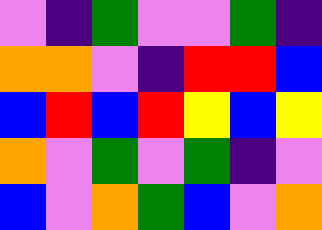[["violet", "indigo", "green", "violet", "violet", "green", "indigo"], ["orange", "orange", "violet", "indigo", "red", "red", "blue"], ["blue", "red", "blue", "red", "yellow", "blue", "yellow"], ["orange", "violet", "green", "violet", "green", "indigo", "violet"], ["blue", "violet", "orange", "green", "blue", "violet", "orange"]]